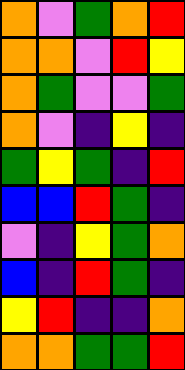[["orange", "violet", "green", "orange", "red"], ["orange", "orange", "violet", "red", "yellow"], ["orange", "green", "violet", "violet", "green"], ["orange", "violet", "indigo", "yellow", "indigo"], ["green", "yellow", "green", "indigo", "red"], ["blue", "blue", "red", "green", "indigo"], ["violet", "indigo", "yellow", "green", "orange"], ["blue", "indigo", "red", "green", "indigo"], ["yellow", "red", "indigo", "indigo", "orange"], ["orange", "orange", "green", "green", "red"]]